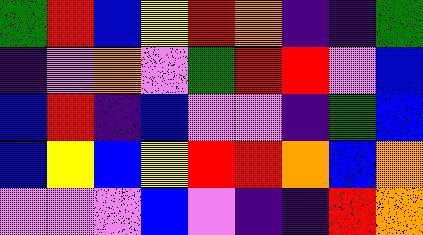[["green", "red", "blue", "yellow", "red", "orange", "indigo", "indigo", "green"], ["indigo", "violet", "orange", "violet", "green", "red", "red", "violet", "blue"], ["blue", "red", "indigo", "blue", "violet", "violet", "indigo", "green", "blue"], ["blue", "yellow", "blue", "yellow", "red", "red", "orange", "blue", "orange"], ["violet", "violet", "violet", "blue", "violet", "indigo", "indigo", "red", "orange"]]